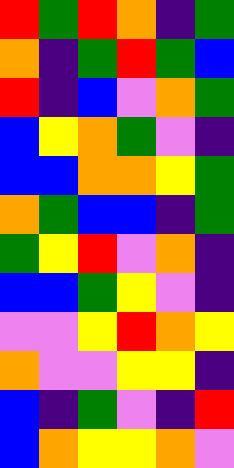[["red", "green", "red", "orange", "indigo", "green"], ["orange", "indigo", "green", "red", "green", "blue"], ["red", "indigo", "blue", "violet", "orange", "green"], ["blue", "yellow", "orange", "green", "violet", "indigo"], ["blue", "blue", "orange", "orange", "yellow", "green"], ["orange", "green", "blue", "blue", "indigo", "green"], ["green", "yellow", "red", "violet", "orange", "indigo"], ["blue", "blue", "green", "yellow", "violet", "indigo"], ["violet", "violet", "yellow", "red", "orange", "yellow"], ["orange", "violet", "violet", "yellow", "yellow", "indigo"], ["blue", "indigo", "green", "violet", "indigo", "red"], ["blue", "orange", "yellow", "yellow", "orange", "violet"]]